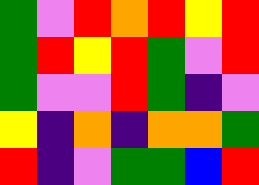[["green", "violet", "red", "orange", "red", "yellow", "red"], ["green", "red", "yellow", "red", "green", "violet", "red"], ["green", "violet", "violet", "red", "green", "indigo", "violet"], ["yellow", "indigo", "orange", "indigo", "orange", "orange", "green"], ["red", "indigo", "violet", "green", "green", "blue", "red"]]